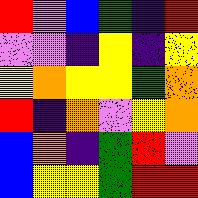[["red", "violet", "blue", "green", "indigo", "red"], ["violet", "violet", "indigo", "yellow", "indigo", "yellow"], ["yellow", "orange", "yellow", "yellow", "green", "orange"], ["red", "indigo", "orange", "violet", "yellow", "orange"], ["blue", "orange", "indigo", "green", "red", "violet"], ["blue", "yellow", "yellow", "green", "red", "red"]]